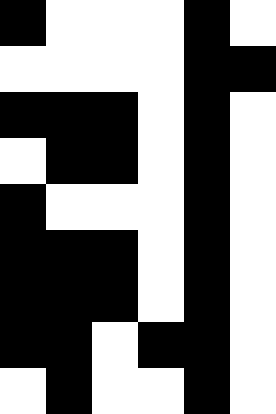[["black", "white", "white", "white", "black", "white"], ["white", "white", "white", "white", "black", "black"], ["black", "black", "black", "white", "black", "white"], ["white", "black", "black", "white", "black", "white"], ["black", "white", "white", "white", "black", "white"], ["black", "black", "black", "white", "black", "white"], ["black", "black", "black", "white", "black", "white"], ["black", "black", "white", "black", "black", "white"], ["white", "black", "white", "white", "black", "white"]]